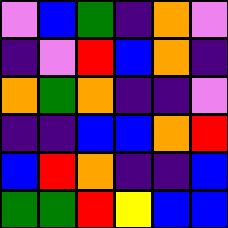[["violet", "blue", "green", "indigo", "orange", "violet"], ["indigo", "violet", "red", "blue", "orange", "indigo"], ["orange", "green", "orange", "indigo", "indigo", "violet"], ["indigo", "indigo", "blue", "blue", "orange", "red"], ["blue", "red", "orange", "indigo", "indigo", "blue"], ["green", "green", "red", "yellow", "blue", "blue"]]